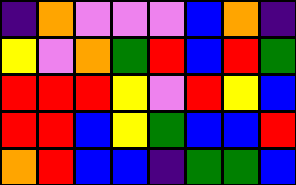[["indigo", "orange", "violet", "violet", "violet", "blue", "orange", "indigo"], ["yellow", "violet", "orange", "green", "red", "blue", "red", "green"], ["red", "red", "red", "yellow", "violet", "red", "yellow", "blue"], ["red", "red", "blue", "yellow", "green", "blue", "blue", "red"], ["orange", "red", "blue", "blue", "indigo", "green", "green", "blue"]]